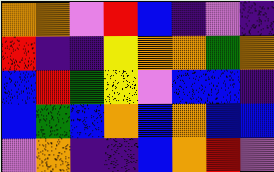[["orange", "orange", "violet", "red", "blue", "indigo", "violet", "indigo"], ["red", "indigo", "indigo", "yellow", "orange", "orange", "green", "orange"], ["blue", "red", "green", "yellow", "violet", "blue", "blue", "indigo"], ["blue", "green", "blue", "orange", "blue", "orange", "blue", "blue"], ["violet", "orange", "indigo", "indigo", "blue", "orange", "red", "violet"]]